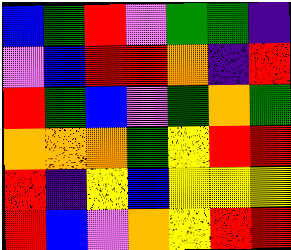[["blue", "green", "red", "violet", "green", "green", "indigo"], ["violet", "blue", "red", "red", "orange", "indigo", "red"], ["red", "green", "blue", "violet", "green", "orange", "green"], ["orange", "orange", "orange", "green", "yellow", "red", "red"], ["red", "indigo", "yellow", "blue", "yellow", "yellow", "yellow"], ["red", "blue", "violet", "orange", "yellow", "red", "red"]]